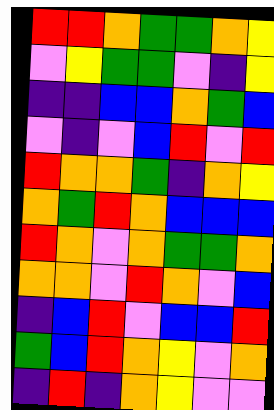[["red", "red", "orange", "green", "green", "orange", "yellow"], ["violet", "yellow", "green", "green", "violet", "indigo", "yellow"], ["indigo", "indigo", "blue", "blue", "orange", "green", "blue"], ["violet", "indigo", "violet", "blue", "red", "violet", "red"], ["red", "orange", "orange", "green", "indigo", "orange", "yellow"], ["orange", "green", "red", "orange", "blue", "blue", "blue"], ["red", "orange", "violet", "orange", "green", "green", "orange"], ["orange", "orange", "violet", "red", "orange", "violet", "blue"], ["indigo", "blue", "red", "violet", "blue", "blue", "red"], ["green", "blue", "red", "orange", "yellow", "violet", "orange"], ["indigo", "red", "indigo", "orange", "yellow", "violet", "violet"]]